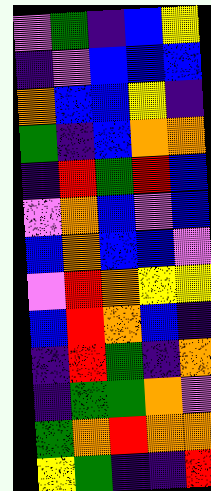[["violet", "green", "indigo", "blue", "yellow"], ["indigo", "violet", "blue", "blue", "blue"], ["orange", "blue", "blue", "yellow", "indigo"], ["green", "indigo", "blue", "orange", "orange"], ["indigo", "red", "green", "red", "blue"], ["violet", "orange", "blue", "violet", "blue"], ["blue", "orange", "blue", "blue", "violet"], ["violet", "red", "orange", "yellow", "yellow"], ["blue", "red", "orange", "blue", "indigo"], ["indigo", "red", "green", "indigo", "orange"], ["indigo", "green", "green", "orange", "violet"], ["green", "orange", "red", "orange", "orange"], ["yellow", "green", "indigo", "indigo", "red"]]